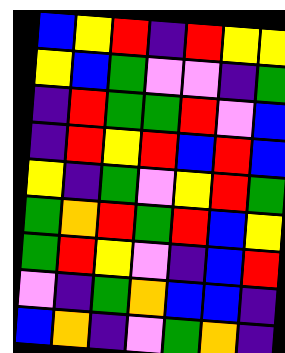[["blue", "yellow", "red", "indigo", "red", "yellow", "yellow"], ["yellow", "blue", "green", "violet", "violet", "indigo", "green"], ["indigo", "red", "green", "green", "red", "violet", "blue"], ["indigo", "red", "yellow", "red", "blue", "red", "blue"], ["yellow", "indigo", "green", "violet", "yellow", "red", "green"], ["green", "orange", "red", "green", "red", "blue", "yellow"], ["green", "red", "yellow", "violet", "indigo", "blue", "red"], ["violet", "indigo", "green", "orange", "blue", "blue", "indigo"], ["blue", "orange", "indigo", "violet", "green", "orange", "indigo"]]